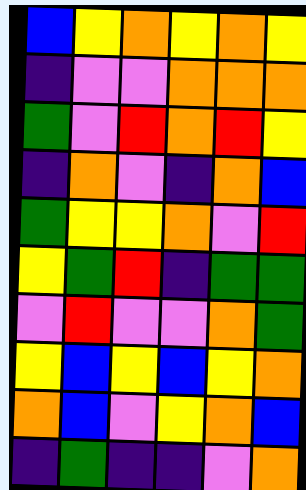[["blue", "yellow", "orange", "yellow", "orange", "yellow"], ["indigo", "violet", "violet", "orange", "orange", "orange"], ["green", "violet", "red", "orange", "red", "yellow"], ["indigo", "orange", "violet", "indigo", "orange", "blue"], ["green", "yellow", "yellow", "orange", "violet", "red"], ["yellow", "green", "red", "indigo", "green", "green"], ["violet", "red", "violet", "violet", "orange", "green"], ["yellow", "blue", "yellow", "blue", "yellow", "orange"], ["orange", "blue", "violet", "yellow", "orange", "blue"], ["indigo", "green", "indigo", "indigo", "violet", "orange"]]